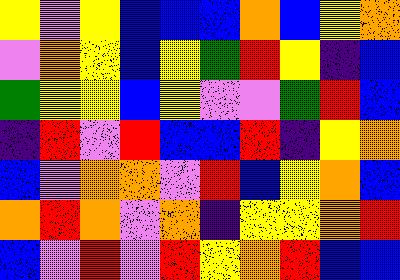[["yellow", "violet", "yellow", "blue", "blue", "blue", "orange", "blue", "yellow", "orange"], ["violet", "orange", "yellow", "blue", "yellow", "green", "red", "yellow", "indigo", "blue"], ["green", "yellow", "yellow", "blue", "yellow", "violet", "violet", "green", "red", "blue"], ["indigo", "red", "violet", "red", "blue", "blue", "red", "indigo", "yellow", "orange"], ["blue", "violet", "orange", "orange", "violet", "red", "blue", "yellow", "orange", "blue"], ["orange", "red", "orange", "violet", "orange", "indigo", "yellow", "yellow", "orange", "red"], ["blue", "violet", "red", "violet", "red", "yellow", "orange", "red", "blue", "blue"]]